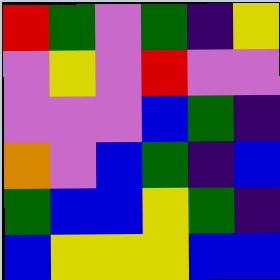[["red", "green", "violet", "green", "indigo", "yellow"], ["violet", "yellow", "violet", "red", "violet", "violet"], ["violet", "violet", "violet", "blue", "green", "indigo"], ["orange", "violet", "blue", "green", "indigo", "blue"], ["green", "blue", "blue", "yellow", "green", "indigo"], ["blue", "yellow", "yellow", "yellow", "blue", "blue"]]